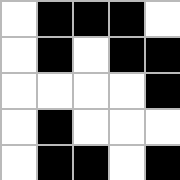[["white", "black", "black", "black", "white"], ["white", "black", "white", "black", "black"], ["white", "white", "white", "white", "black"], ["white", "black", "white", "white", "white"], ["white", "black", "black", "white", "black"]]